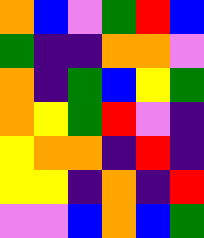[["orange", "blue", "violet", "green", "red", "blue"], ["green", "indigo", "indigo", "orange", "orange", "violet"], ["orange", "indigo", "green", "blue", "yellow", "green"], ["orange", "yellow", "green", "red", "violet", "indigo"], ["yellow", "orange", "orange", "indigo", "red", "indigo"], ["yellow", "yellow", "indigo", "orange", "indigo", "red"], ["violet", "violet", "blue", "orange", "blue", "green"]]